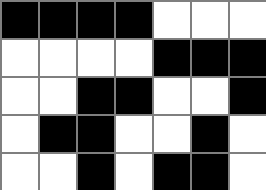[["black", "black", "black", "black", "white", "white", "white"], ["white", "white", "white", "white", "black", "black", "black"], ["white", "white", "black", "black", "white", "white", "black"], ["white", "black", "black", "white", "white", "black", "white"], ["white", "white", "black", "white", "black", "black", "white"]]